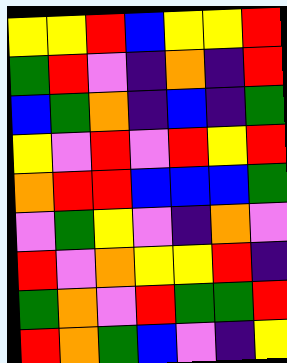[["yellow", "yellow", "red", "blue", "yellow", "yellow", "red"], ["green", "red", "violet", "indigo", "orange", "indigo", "red"], ["blue", "green", "orange", "indigo", "blue", "indigo", "green"], ["yellow", "violet", "red", "violet", "red", "yellow", "red"], ["orange", "red", "red", "blue", "blue", "blue", "green"], ["violet", "green", "yellow", "violet", "indigo", "orange", "violet"], ["red", "violet", "orange", "yellow", "yellow", "red", "indigo"], ["green", "orange", "violet", "red", "green", "green", "red"], ["red", "orange", "green", "blue", "violet", "indigo", "yellow"]]